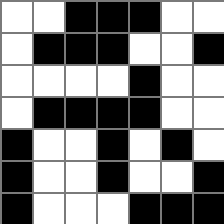[["white", "white", "black", "black", "black", "white", "white"], ["white", "black", "black", "black", "white", "white", "black"], ["white", "white", "white", "white", "black", "white", "white"], ["white", "black", "black", "black", "black", "white", "white"], ["black", "white", "white", "black", "white", "black", "white"], ["black", "white", "white", "black", "white", "white", "black"], ["black", "white", "white", "white", "black", "black", "black"]]